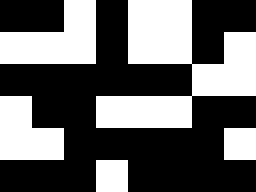[["black", "black", "white", "black", "white", "white", "black", "black"], ["white", "white", "white", "black", "white", "white", "black", "white"], ["black", "black", "black", "black", "black", "black", "white", "white"], ["white", "black", "black", "white", "white", "white", "black", "black"], ["white", "white", "black", "black", "black", "black", "black", "white"], ["black", "black", "black", "white", "black", "black", "black", "black"]]